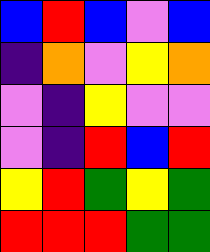[["blue", "red", "blue", "violet", "blue"], ["indigo", "orange", "violet", "yellow", "orange"], ["violet", "indigo", "yellow", "violet", "violet"], ["violet", "indigo", "red", "blue", "red"], ["yellow", "red", "green", "yellow", "green"], ["red", "red", "red", "green", "green"]]